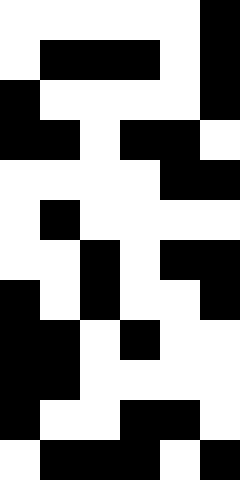[["white", "white", "white", "white", "white", "black"], ["white", "black", "black", "black", "white", "black"], ["black", "white", "white", "white", "white", "black"], ["black", "black", "white", "black", "black", "white"], ["white", "white", "white", "white", "black", "black"], ["white", "black", "white", "white", "white", "white"], ["white", "white", "black", "white", "black", "black"], ["black", "white", "black", "white", "white", "black"], ["black", "black", "white", "black", "white", "white"], ["black", "black", "white", "white", "white", "white"], ["black", "white", "white", "black", "black", "white"], ["white", "black", "black", "black", "white", "black"]]